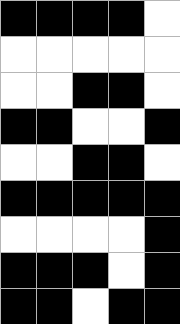[["black", "black", "black", "black", "white"], ["white", "white", "white", "white", "white"], ["white", "white", "black", "black", "white"], ["black", "black", "white", "white", "black"], ["white", "white", "black", "black", "white"], ["black", "black", "black", "black", "black"], ["white", "white", "white", "white", "black"], ["black", "black", "black", "white", "black"], ["black", "black", "white", "black", "black"]]